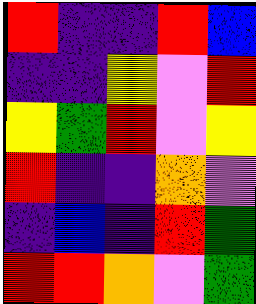[["red", "indigo", "indigo", "red", "blue"], ["indigo", "indigo", "yellow", "violet", "red"], ["yellow", "green", "red", "violet", "yellow"], ["red", "indigo", "indigo", "orange", "violet"], ["indigo", "blue", "indigo", "red", "green"], ["red", "red", "orange", "violet", "green"]]